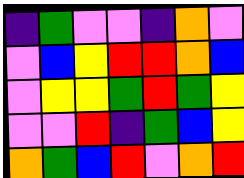[["indigo", "green", "violet", "violet", "indigo", "orange", "violet"], ["violet", "blue", "yellow", "red", "red", "orange", "blue"], ["violet", "yellow", "yellow", "green", "red", "green", "yellow"], ["violet", "violet", "red", "indigo", "green", "blue", "yellow"], ["orange", "green", "blue", "red", "violet", "orange", "red"]]